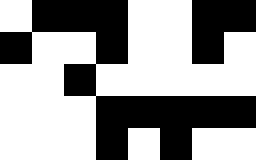[["white", "black", "black", "black", "white", "white", "black", "black"], ["black", "white", "white", "black", "white", "white", "black", "white"], ["white", "white", "black", "white", "white", "white", "white", "white"], ["white", "white", "white", "black", "black", "black", "black", "black"], ["white", "white", "white", "black", "white", "black", "white", "white"]]